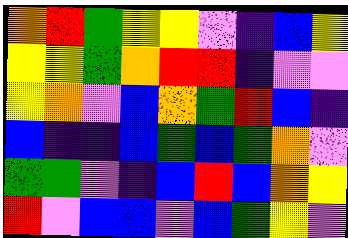[["orange", "red", "green", "yellow", "yellow", "violet", "indigo", "blue", "yellow"], ["yellow", "yellow", "green", "orange", "red", "red", "indigo", "violet", "violet"], ["yellow", "orange", "violet", "blue", "orange", "green", "red", "blue", "indigo"], ["blue", "indigo", "indigo", "blue", "green", "blue", "green", "orange", "violet"], ["green", "green", "violet", "indigo", "blue", "red", "blue", "orange", "yellow"], ["red", "violet", "blue", "blue", "violet", "blue", "green", "yellow", "violet"]]